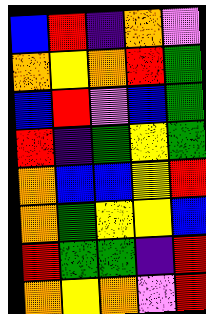[["blue", "red", "indigo", "orange", "violet"], ["orange", "yellow", "orange", "red", "green"], ["blue", "red", "violet", "blue", "green"], ["red", "indigo", "green", "yellow", "green"], ["orange", "blue", "blue", "yellow", "red"], ["orange", "green", "yellow", "yellow", "blue"], ["red", "green", "green", "indigo", "red"], ["orange", "yellow", "orange", "violet", "red"]]